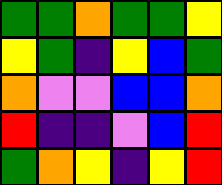[["green", "green", "orange", "green", "green", "yellow"], ["yellow", "green", "indigo", "yellow", "blue", "green"], ["orange", "violet", "violet", "blue", "blue", "orange"], ["red", "indigo", "indigo", "violet", "blue", "red"], ["green", "orange", "yellow", "indigo", "yellow", "red"]]